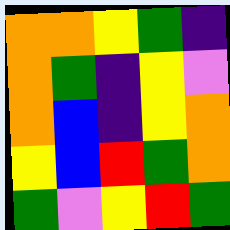[["orange", "orange", "yellow", "green", "indigo"], ["orange", "green", "indigo", "yellow", "violet"], ["orange", "blue", "indigo", "yellow", "orange"], ["yellow", "blue", "red", "green", "orange"], ["green", "violet", "yellow", "red", "green"]]